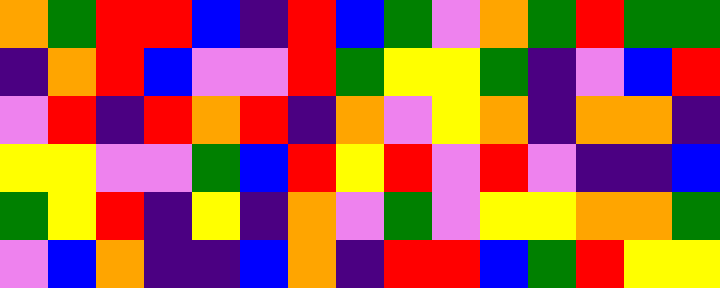[["orange", "green", "red", "red", "blue", "indigo", "red", "blue", "green", "violet", "orange", "green", "red", "green", "green"], ["indigo", "orange", "red", "blue", "violet", "violet", "red", "green", "yellow", "yellow", "green", "indigo", "violet", "blue", "red"], ["violet", "red", "indigo", "red", "orange", "red", "indigo", "orange", "violet", "yellow", "orange", "indigo", "orange", "orange", "indigo"], ["yellow", "yellow", "violet", "violet", "green", "blue", "red", "yellow", "red", "violet", "red", "violet", "indigo", "indigo", "blue"], ["green", "yellow", "red", "indigo", "yellow", "indigo", "orange", "violet", "green", "violet", "yellow", "yellow", "orange", "orange", "green"], ["violet", "blue", "orange", "indigo", "indigo", "blue", "orange", "indigo", "red", "red", "blue", "green", "red", "yellow", "yellow"]]